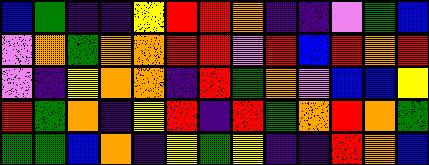[["blue", "green", "indigo", "indigo", "yellow", "red", "red", "orange", "indigo", "indigo", "violet", "green", "blue"], ["violet", "orange", "green", "orange", "orange", "red", "red", "violet", "red", "blue", "red", "orange", "red"], ["violet", "indigo", "yellow", "orange", "orange", "indigo", "red", "green", "orange", "violet", "blue", "blue", "yellow"], ["red", "green", "orange", "indigo", "yellow", "red", "indigo", "red", "green", "orange", "red", "orange", "green"], ["green", "green", "blue", "orange", "indigo", "yellow", "green", "yellow", "indigo", "indigo", "red", "orange", "blue"]]